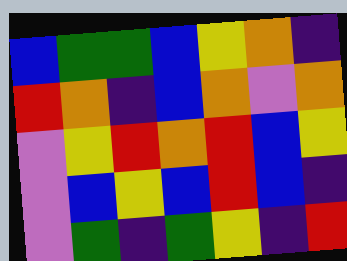[["blue", "green", "green", "blue", "yellow", "orange", "indigo"], ["red", "orange", "indigo", "blue", "orange", "violet", "orange"], ["violet", "yellow", "red", "orange", "red", "blue", "yellow"], ["violet", "blue", "yellow", "blue", "red", "blue", "indigo"], ["violet", "green", "indigo", "green", "yellow", "indigo", "red"]]